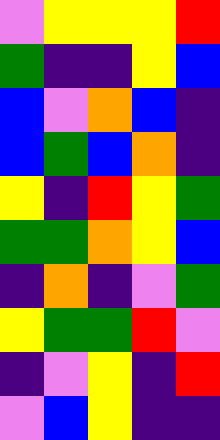[["violet", "yellow", "yellow", "yellow", "red"], ["green", "indigo", "indigo", "yellow", "blue"], ["blue", "violet", "orange", "blue", "indigo"], ["blue", "green", "blue", "orange", "indigo"], ["yellow", "indigo", "red", "yellow", "green"], ["green", "green", "orange", "yellow", "blue"], ["indigo", "orange", "indigo", "violet", "green"], ["yellow", "green", "green", "red", "violet"], ["indigo", "violet", "yellow", "indigo", "red"], ["violet", "blue", "yellow", "indigo", "indigo"]]